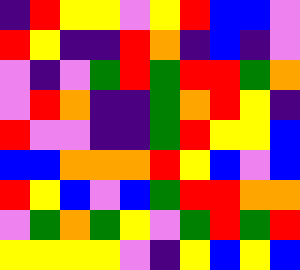[["indigo", "red", "yellow", "yellow", "violet", "yellow", "red", "blue", "blue", "violet"], ["red", "yellow", "indigo", "indigo", "red", "orange", "indigo", "blue", "indigo", "violet"], ["violet", "indigo", "violet", "green", "red", "green", "red", "red", "green", "orange"], ["violet", "red", "orange", "indigo", "indigo", "green", "orange", "red", "yellow", "indigo"], ["red", "violet", "violet", "indigo", "indigo", "green", "red", "yellow", "yellow", "blue"], ["blue", "blue", "orange", "orange", "orange", "red", "yellow", "blue", "violet", "blue"], ["red", "yellow", "blue", "violet", "blue", "green", "red", "red", "orange", "orange"], ["violet", "green", "orange", "green", "yellow", "violet", "green", "red", "green", "red"], ["yellow", "yellow", "yellow", "yellow", "violet", "indigo", "yellow", "blue", "yellow", "blue"]]